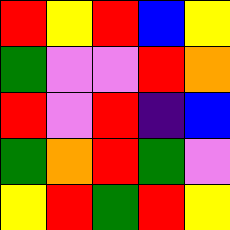[["red", "yellow", "red", "blue", "yellow"], ["green", "violet", "violet", "red", "orange"], ["red", "violet", "red", "indigo", "blue"], ["green", "orange", "red", "green", "violet"], ["yellow", "red", "green", "red", "yellow"]]